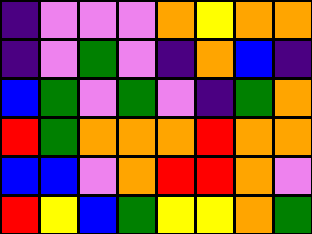[["indigo", "violet", "violet", "violet", "orange", "yellow", "orange", "orange"], ["indigo", "violet", "green", "violet", "indigo", "orange", "blue", "indigo"], ["blue", "green", "violet", "green", "violet", "indigo", "green", "orange"], ["red", "green", "orange", "orange", "orange", "red", "orange", "orange"], ["blue", "blue", "violet", "orange", "red", "red", "orange", "violet"], ["red", "yellow", "blue", "green", "yellow", "yellow", "orange", "green"]]